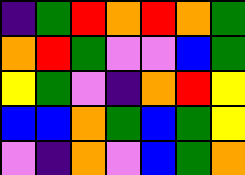[["indigo", "green", "red", "orange", "red", "orange", "green"], ["orange", "red", "green", "violet", "violet", "blue", "green"], ["yellow", "green", "violet", "indigo", "orange", "red", "yellow"], ["blue", "blue", "orange", "green", "blue", "green", "yellow"], ["violet", "indigo", "orange", "violet", "blue", "green", "orange"]]